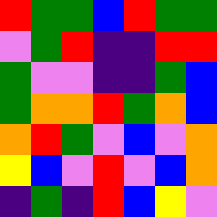[["red", "green", "green", "blue", "red", "green", "green"], ["violet", "green", "red", "indigo", "indigo", "red", "red"], ["green", "violet", "violet", "indigo", "indigo", "green", "blue"], ["green", "orange", "orange", "red", "green", "orange", "blue"], ["orange", "red", "green", "violet", "blue", "violet", "orange"], ["yellow", "blue", "violet", "red", "violet", "blue", "orange"], ["indigo", "green", "indigo", "red", "blue", "yellow", "violet"]]